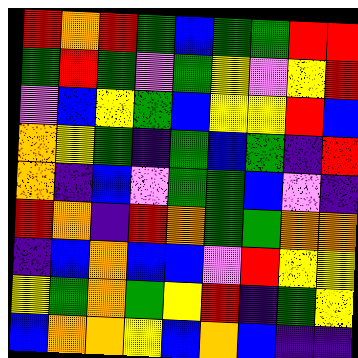[["red", "orange", "red", "green", "blue", "green", "green", "red", "red"], ["green", "red", "green", "violet", "green", "yellow", "violet", "yellow", "red"], ["violet", "blue", "yellow", "green", "blue", "yellow", "yellow", "red", "blue"], ["orange", "yellow", "green", "indigo", "green", "blue", "green", "indigo", "red"], ["orange", "indigo", "blue", "violet", "green", "green", "blue", "violet", "indigo"], ["red", "orange", "indigo", "red", "orange", "green", "green", "orange", "orange"], ["indigo", "blue", "orange", "blue", "blue", "violet", "red", "yellow", "yellow"], ["yellow", "green", "orange", "green", "yellow", "red", "indigo", "green", "yellow"], ["blue", "orange", "orange", "yellow", "blue", "orange", "blue", "indigo", "indigo"]]